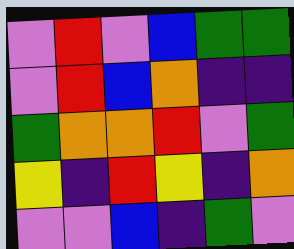[["violet", "red", "violet", "blue", "green", "green"], ["violet", "red", "blue", "orange", "indigo", "indigo"], ["green", "orange", "orange", "red", "violet", "green"], ["yellow", "indigo", "red", "yellow", "indigo", "orange"], ["violet", "violet", "blue", "indigo", "green", "violet"]]